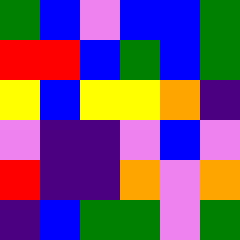[["green", "blue", "violet", "blue", "blue", "green"], ["red", "red", "blue", "green", "blue", "green"], ["yellow", "blue", "yellow", "yellow", "orange", "indigo"], ["violet", "indigo", "indigo", "violet", "blue", "violet"], ["red", "indigo", "indigo", "orange", "violet", "orange"], ["indigo", "blue", "green", "green", "violet", "green"]]